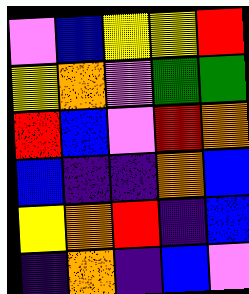[["violet", "blue", "yellow", "yellow", "red"], ["yellow", "orange", "violet", "green", "green"], ["red", "blue", "violet", "red", "orange"], ["blue", "indigo", "indigo", "orange", "blue"], ["yellow", "orange", "red", "indigo", "blue"], ["indigo", "orange", "indigo", "blue", "violet"]]